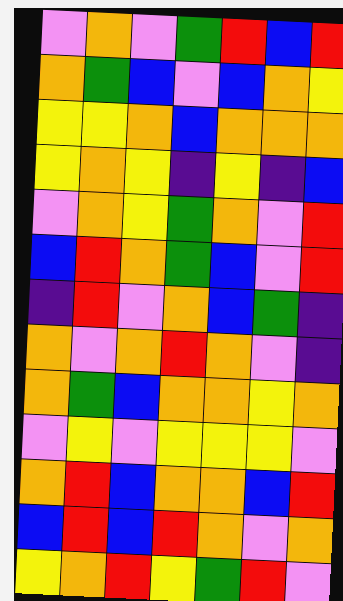[["violet", "orange", "violet", "green", "red", "blue", "red"], ["orange", "green", "blue", "violet", "blue", "orange", "yellow"], ["yellow", "yellow", "orange", "blue", "orange", "orange", "orange"], ["yellow", "orange", "yellow", "indigo", "yellow", "indigo", "blue"], ["violet", "orange", "yellow", "green", "orange", "violet", "red"], ["blue", "red", "orange", "green", "blue", "violet", "red"], ["indigo", "red", "violet", "orange", "blue", "green", "indigo"], ["orange", "violet", "orange", "red", "orange", "violet", "indigo"], ["orange", "green", "blue", "orange", "orange", "yellow", "orange"], ["violet", "yellow", "violet", "yellow", "yellow", "yellow", "violet"], ["orange", "red", "blue", "orange", "orange", "blue", "red"], ["blue", "red", "blue", "red", "orange", "violet", "orange"], ["yellow", "orange", "red", "yellow", "green", "red", "violet"]]